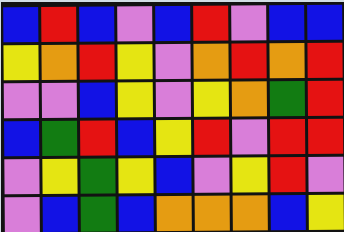[["blue", "red", "blue", "violet", "blue", "red", "violet", "blue", "blue"], ["yellow", "orange", "red", "yellow", "violet", "orange", "red", "orange", "red"], ["violet", "violet", "blue", "yellow", "violet", "yellow", "orange", "green", "red"], ["blue", "green", "red", "blue", "yellow", "red", "violet", "red", "red"], ["violet", "yellow", "green", "yellow", "blue", "violet", "yellow", "red", "violet"], ["violet", "blue", "green", "blue", "orange", "orange", "orange", "blue", "yellow"]]